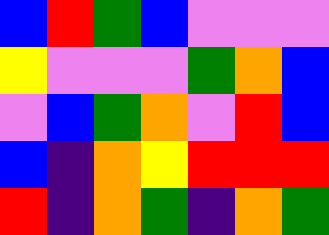[["blue", "red", "green", "blue", "violet", "violet", "violet"], ["yellow", "violet", "violet", "violet", "green", "orange", "blue"], ["violet", "blue", "green", "orange", "violet", "red", "blue"], ["blue", "indigo", "orange", "yellow", "red", "red", "red"], ["red", "indigo", "orange", "green", "indigo", "orange", "green"]]